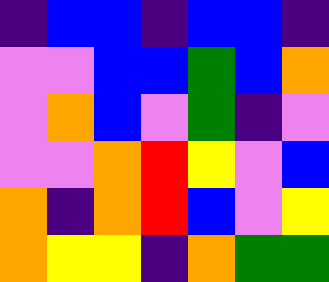[["indigo", "blue", "blue", "indigo", "blue", "blue", "indigo"], ["violet", "violet", "blue", "blue", "green", "blue", "orange"], ["violet", "orange", "blue", "violet", "green", "indigo", "violet"], ["violet", "violet", "orange", "red", "yellow", "violet", "blue"], ["orange", "indigo", "orange", "red", "blue", "violet", "yellow"], ["orange", "yellow", "yellow", "indigo", "orange", "green", "green"]]